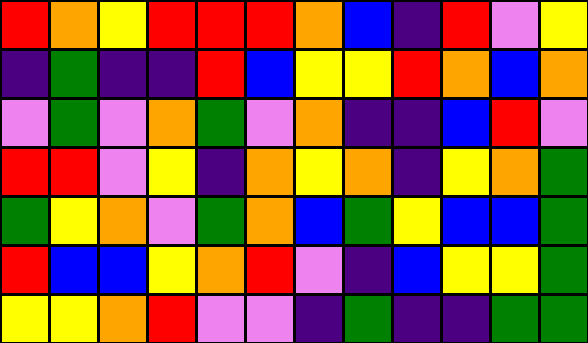[["red", "orange", "yellow", "red", "red", "red", "orange", "blue", "indigo", "red", "violet", "yellow"], ["indigo", "green", "indigo", "indigo", "red", "blue", "yellow", "yellow", "red", "orange", "blue", "orange"], ["violet", "green", "violet", "orange", "green", "violet", "orange", "indigo", "indigo", "blue", "red", "violet"], ["red", "red", "violet", "yellow", "indigo", "orange", "yellow", "orange", "indigo", "yellow", "orange", "green"], ["green", "yellow", "orange", "violet", "green", "orange", "blue", "green", "yellow", "blue", "blue", "green"], ["red", "blue", "blue", "yellow", "orange", "red", "violet", "indigo", "blue", "yellow", "yellow", "green"], ["yellow", "yellow", "orange", "red", "violet", "violet", "indigo", "green", "indigo", "indigo", "green", "green"]]